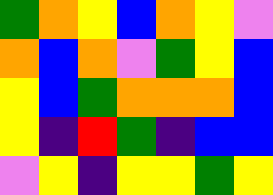[["green", "orange", "yellow", "blue", "orange", "yellow", "violet"], ["orange", "blue", "orange", "violet", "green", "yellow", "blue"], ["yellow", "blue", "green", "orange", "orange", "orange", "blue"], ["yellow", "indigo", "red", "green", "indigo", "blue", "blue"], ["violet", "yellow", "indigo", "yellow", "yellow", "green", "yellow"]]